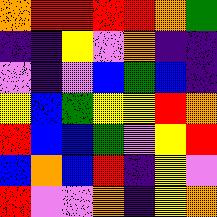[["orange", "red", "red", "red", "red", "orange", "green"], ["indigo", "indigo", "yellow", "violet", "orange", "indigo", "indigo"], ["violet", "indigo", "violet", "blue", "green", "blue", "indigo"], ["yellow", "blue", "green", "yellow", "yellow", "red", "orange"], ["red", "blue", "blue", "green", "violet", "yellow", "red"], ["blue", "orange", "blue", "red", "indigo", "yellow", "violet"], ["red", "violet", "violet", "orange", "indigo", "yellow", "orange"]]